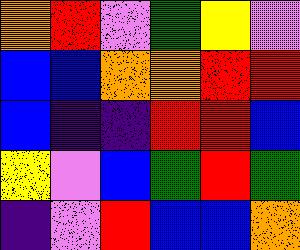[["orange", "red", "violet", "green", "yellow", "violet"], ["blue", "blue", "orange", "orange", "red", "red"], ["blue", "indigo", "indigo", "red", "red", "blue"], ["yellow", "violet", "blue", "green", "red", "green"], ["indigo", "violet", "red", "blue", "blue", "orange"]]